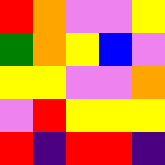[["red", "orange", "violet", "violet", "yellow"], ["green", "orange", "yellow", "blue", "violet"], ["yellow", "yellow", "violet", "violet", "orange"], ["violet", "red", "yellow", "yellow", "yellow"], ["red", "indigo", "red", "red", "indigo"]]